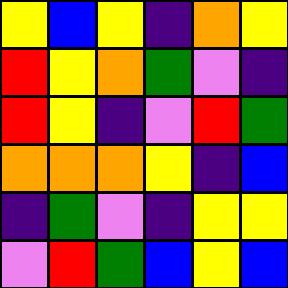[["yellow", "blue", "yellow", "indigo", "orange", "yellow"], ["red", "yellow", "orange", "green", "violet", "indigo"], ["red", "yellow", "indigo", "violet", "red", "green"], ["orange", "orange", "orange", "yellow", "indigo", "blue"], ["indigo", "green", "violet", "indigo", "yellow", "yellow"], ["violet", "red", "green", "blue", "yellow", "blue"]]